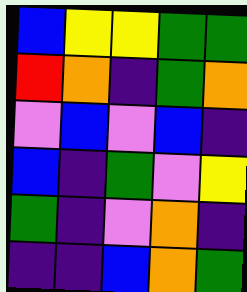[["blue", "yellow", "yellow", "green", "green"], ["red", "orange", "indigo", "green", "orange"], ["violet", "blue", "violet", "blue", "indigo"], ["blue", "indigo", "green", "violet", "yellow"], ["green", "indigo", "violet", "orange", "indigo"], ["indigo", "indigo", "blue", "orange", "green"]]